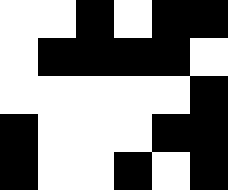[["white", "white", "black", "white", "black", "black"], ["white", "black", "black", "black", "black", "white"], ["white", "white", "white", "white", "white", "black"], ["black", "white", "white", "white", "black", "black"], ["black", "white", "white", "black", "white", "black"]]